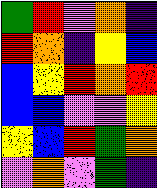[["green", "red", "violet", "orange", "indigo"], ["red", "orange", "indigo", "yellow", "blue"], ["blue", "yellow", "red", "orange", "red"], ["blue", "blue", "violet", "violet", "yellow"], ["yellow", "blue", "red", "green", "orange"], ["violet", "orange", "violet", "green", "indigo"]]